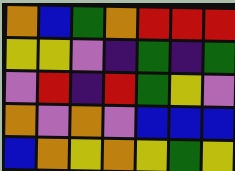[["orange", "blue", "green", "orange", "red", "red", "red"], ["yellow", "yellow", "violet", "indigo", "green", "indigo", "green"], ["violet", "red", "indigo", "red", "green", "yellow", "violet"], ["orange", "violet", "orange", "violet", "blue", "blue", "blue"], ["blue", "orange", "yellow", "orange", "yellow", "green", "yellow"]]